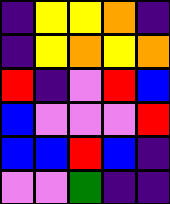[["indigo", "yellow", "yellow", "orange", "indigo"], ["indigo", "yellow", "orange", "yellow", "orange"], ["red", "indigo", "violet", "red", "blue"], ["blue", "violet", "violet", "violet", "red"], ["blue", "blue", "red", "blue", "indigo"], ["violet", "violet", "green", "indigo", "indigo"]]